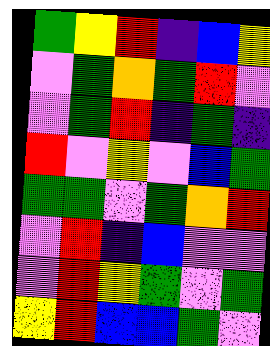[["green", "yellow", "red", "indigo", "blue", "yellow"], ["violet", "green", "orange", "green", "red", "violet"], ["violet", "green", "red", "indigo", "green", "indigo"], ["red", "violet", "yellow", "violet", "blue", "green"], ["green", "green", "violet", "green", "orange", "red"], ["violet", "red", "indigo", "blue", "violet", "violet"], ["violet", "red", "yellow", "green", "violet", "green"], ["yellow", "red", "blue", "blue", "green", "violet"]]